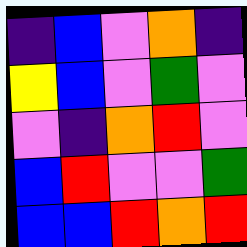[["indigo", "blue", "violet", "orange", "indigo"], ["yellow", "blue", "violet", "green", "violet"], ["violet", "indigo", "orange", "red", "violet"], ["blue", "red", "violet", "violet", "green"], ["blue", "blue", "red", "orange", "red"]]